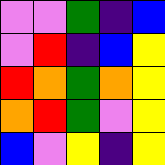[["violet", "violet", "green", "indigo", "blue"], ["violet", "red", "indigo", "blue", "yellow"], ["red", "orange", "green", "orange", "yellow"], ["orange", "red", "green", "violet", "yellow"], ["blue", "violet", "yellow", "indigo", "yellow"]]